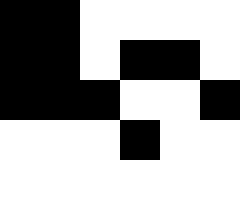[["black", "black", "white", "white", "white", "white"], ["black", "black", "white", "black", "black", "white"], ["black", "black", "black", "white", "white", "black"], ["white", "white", "white", "black", "white", "white"], ["white", "white", "white", "white", "white", "white"]]